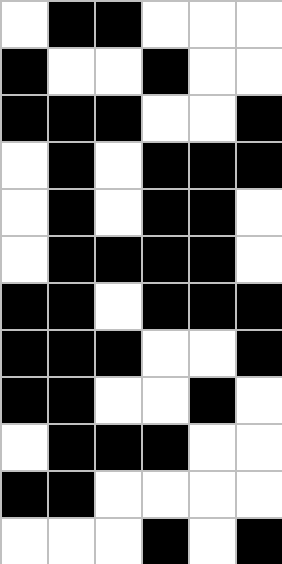[["white", "black", "black", "white", "white", "white"], ["black", "white", "white", "black", "white", "white"], ["black", "black", "black", "white", "white", "black"], ["white", "black", "white", "black", "black", "black"], ["white", "black", "white", "black", "black", "white"], ["white", "black", "black", "black", "black", "white"], ["black", "black", "white", "black", "black", "black"], ["black", "black", "black", "white", "white", "black"], ["black", "black", "white", "white", "black", "white"], ["white", "black", "black", "black", "white", "white"], ["black", "black", "white", "white", "white", "white"], ["white", "white", "white", "black", "white", "black"]]